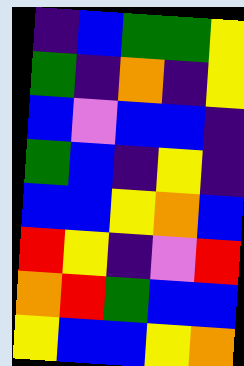[["indigo", "blue", "green", "green", "yellow"], ["green", "indigo", "orange", "indigo", "yellow"], ["blue", "violet", "blue", "blue", "indigo"], ["green", "blue", "indigo", "yellow", "indigo"], ["blue", "blue", "yellow", "orange", "blue"], ["red", "yellow", "indigo", "violet", "red"], ["orange", "red", "green", "blue", "blue"], ["yellow", "blue", "blue", "yellow", "orange"]]